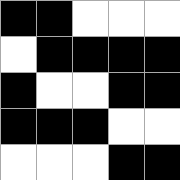[["black", "black", "white", "white", "white"], ["white", "black", "black", "black", "black"], ["black", "white", "white", "black", "black"], ["black", "black", "black", "white", "white"], ["white", "white", "white", "black", "black"]]